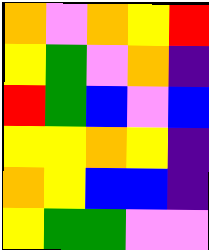[["orange", "violet", "orange", "yellow", "red"], ["yellow", "green", "violet", "orange", "indigo"], ["red", "green", "blue", "violet", "blue"], ["yellow", "yellow", "orange", "yellow", "indigo"], ["orange", "yellow", "blue", "blue", "indigo"], ["yellow", "green", "green", "violet", "violet"]]